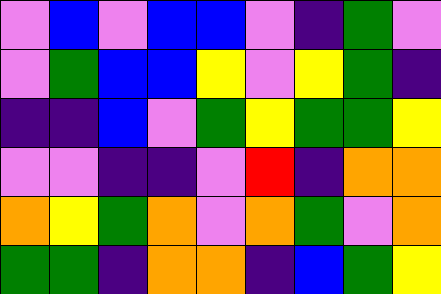[["violet", "blue", "violet", "blue", "blue", "violet", "indigo", "green", "violet"], ["violet", "green", "blue", "blue", "yellow", "violet", "yellow", "green", "indigo"], ["indigo", "indigo", "blue", "violet", "green", "yellow", "green", "green", "yellow"], ["violet", "violet", "indigo", "indigo", "violet", "red", "indigo", "orange", "orange"], ["orange", "yellow", "green", "orange", "violet", "orange", "green", "violet", "orange"], ["green", "green", "indigo", "orange", "orange", "indigo", "blue", "green", "yellow"]]